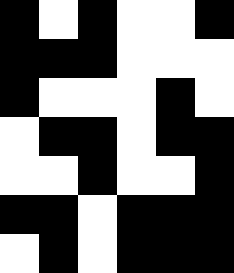[["black", "white", "black", "white", "white", "black"], ["black", "black", "black", "white", "white", "white"], ["black", "white", "white", "white", "black", "white"], ["white", "black", "black", "white", "black", "black"], ["white", "white", "black", "white", "white", "black"], ["black", "black", "white", "black", "black", "black"], ["white", "black", "white", "black", "black", "black"]]